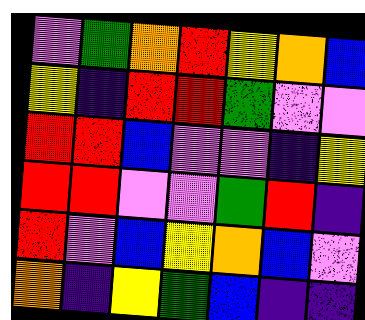[["violet", "green", "orange", "red", "yellow", "orange", "blue"], ["yellow", "indigo", "red", "red", "green", "violet", "violet"], ["red", "red", "blue", "violet", "violet", "indigo", "yellow"], ["red", "red", "violet", "violet", "green", "red", "indigo"], ["red", "violet", "blue", "yellow", "orange", "blue", "violet"], ["orange", "indigo", "yellow", "green", "blue", "indigo", "indigo"]]